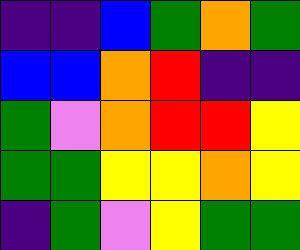[["indigo", "indigo", "blue", "green", "orange", "green"], ["blue", "blue", "orange", "red", "indigo", "indigo"], ["green", "violet", "orange", "red", "red", "yellow"], ["green", "green", "yellow", "yellow", "orange", "yellow"], ["indigo", "green", "violet", "yellow", "green", "green"]]